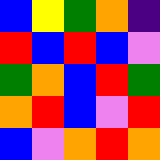[["blue", "yellow", "green", "orange", "indigo"], ["red", "blue", "red", "blue", "violet"], ["green", "orange", "blue", "red", "green"], ["orange", "red", "blue", "violet", "red"], ["blue", "violet", "orange", "red", "orange"]]